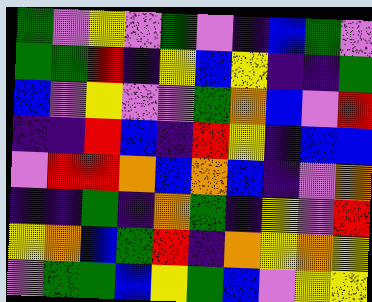[["green", "violet", "yellow", "violet", "green", "violet", "indigo", "blue", "green", "violet"], ["green", "green", "red", "indigo", "yellow", "blue", "yellow", "indigo", "indigo", "green"], ["blue", "violet", "yellow", "violet", "violet", "green", "orange", "blue", "violet", "red"], ["indigo", "indigo", "red", "blue", "indigo", "red", "yellow", "indigo", "blue", "blue"], ["violet", "red", "red", "orange", "blue", "orange", "blue", "indigo", "violet", "orange"], ["indigo", "indigo", "green", "indigo", "orange", "green", "indigo", "yellow", "violet", "red"], ["yellow", "orange", "blue", "green", "red", "indigo", "orange", "yellow", "orange", "yellow"], ["violet", "green", "green", "blue", "yellow", "green", "blue", "violet", "yellow", "yellow"]]